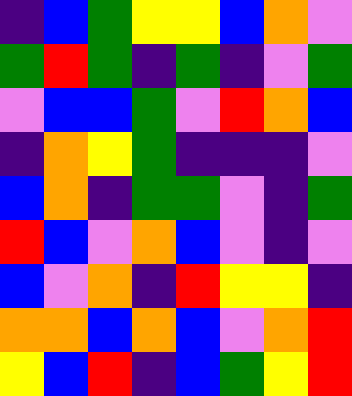[["indigo", "blue", "green", "yellow", "yellow", "blue", "orange", "violet"], ["green", "red", "green", "indigo", "green", "indigo", "violet", "green"], ["violet", "blue", "blue", "green", "violet", "red", "orange", "blue"], ["indigo", "orange", "yellow", "green", "indigo", "indigo", "indigo", "violet"], ["blue", "orange", "indigo", "green", "green", "violet", "indigo", "green"], ["red", "blue", "violet", "orange", "blue", "violet", "indigo", "violet"], ["blue", "violet", "orange", "indigo", "red", "yellow", "yellow", "indigo"], ["orange", "orange", "blue", "orange", "blue", "violet", "orange", "red"], ["yellow", "blue", "red", "indigo", "blue", "green", "yellow", "red"]]